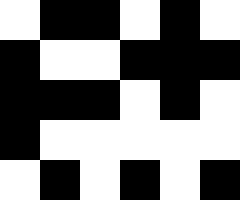[["white", "black", "black", "white", "black", "white"], ["black", "white", "white", "black", "black", "black"], ["black", "black", "black", "white", "black", "white"], ["black", "white", "white", "white", "white", "white"], ["white", "black", "white", "black", "white", "black"]]